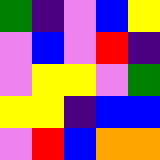[["green", "indigo", "violet", "blue", "yellow"], ["violet", "blue", "violet", "red", "indigo"], ["violet", "yellow", "yellow", "violet", "green"], ["yellow", "yellow", "indigo", "blue", "blue"], ["violet", "red", "blue", "orange", "orange"]]